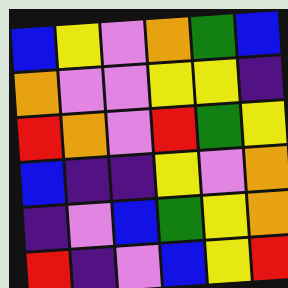[["blue", "yellow", "violet", "orange", "green", "blue"], ["orange", "violet", "violet", "yellow", "yellow", "indigo"], ["red", "orange", "violet", "red", "green", "yellow"], ["blue", "indigo", "indigo", "yellow", "violet", "orange"], ["indigo", "violet", "blue", "green", "yellow", "orange"], ["red", "indigo", "violet", "blue", "yellow", "red"]]